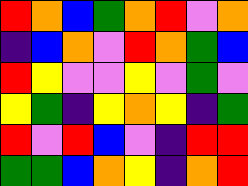[["red", "orange", "blue", "green", "orange", "red", "violet", "orange"], ["indigo", "blue", "orange", "violet", "red", "orange", "green", "blue"], ["red", "yellow", "violet", "violet", "yellow", "violet", "green", "violet"], ["yellow", "green", "indigo", "yellow", "orange", "yellow", "indigo", "green"], ["red", "violet", "red", "blue", "violet", "indigo", "red", "red"], ["green", "green", "blue", "orange", "yellow", "indigo", "orange", "red"]]